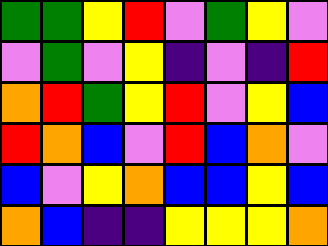[["green", "green", "yellow", "red", "violet", "green", "yellow", "violet"], ["violet", "green", "violet", "yellow", "indigo", "violet", "indigo", "red"], ["orange", "red", "green", "yellow", "red", "violet", "yellow", "blue"], ["red", "orange", "blue", "violet", "red", "blue", "orange", "violet"], ["blue", "violet", "yellow", "orange", "blue", "blue", "yellow", "blue"], ["orange", "blue", "indigo", "indigo", "yellow", "yellow", "yellow", "orange"]]